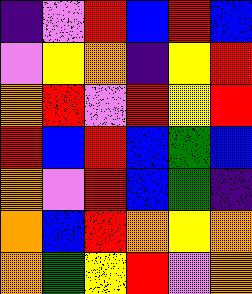[["indigo", "violet", "red", "blue", "red", "blue"], ["violet", "yellow", "orange", "indigo", "yellow", "red"], ["orange", "red", "violet", "red", "yellow", "red"], ["red", "blue", "red", "blue", "green", "blue"], ["orange", "violet", "red", "blue", "green", "indigo"], ["orange", "blue", "red", "orange", "yellow", "orange"], ["orange", "green", "yellow", "red", "violet", "orange"]]